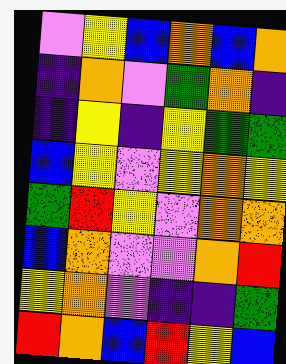[["violet", "yellow", "blue", "orange", "blue", "orange"], ["indigo", "orange", "violet", "green", "orange", "indigo"], ["indigo", "yellow", "indigo", "yellow", "green", "green"], ["blue", "yellow", "violet", "yellow", "orange", "yellow"], ["green", "red", "yellow", "violet", "orange", "orange"], ["blue", "orange", "violet", "violet", "orange", "red"], ["yellow", "orange", "violet", "indigo", "indigo", "green"], ["red", "orange", "blue", "red", "yellow", "blue"]]